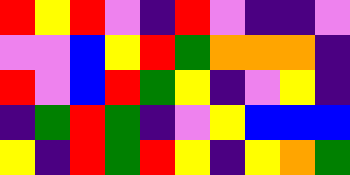[["red", "yellow", "red", "violet", "indigo", "red", "violet", "indigo", "indigo", "violet"], ["violet", "violet", "blue", "yellow", "red", "green", "orange", "orange", "orange", "indigo"], ["red", "violet", "blue", "red", "green", "yellow", "indigo", "violet", "yellow", "indigo"], ["indigo", "green", "red", "green", "indigo", "violet", "yellow", "blue", "blue", "blue"], ["yellow", "indigo", "red", "green", "red", "yellow", "indigo", "yellow", "orange", "green"]]